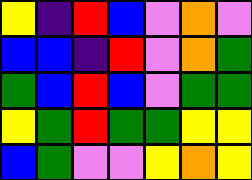[["yellow", "indigo", "red", "blue", "violet", "orange", "violet"], ["blue", "blue", "indigo", "red", "violet", "orange", "green"], ["green", "blue", "red", "blue", "violet", "green", "green"], ["yellow", "green", "red", "green", "green", "yellow", "yellow"], ["blue", "green", "violet", "violet", "yellow", "orange", "yellow"]]